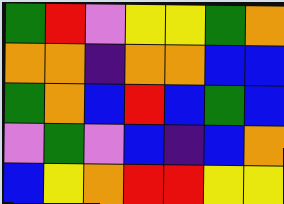[["green", "red", "violet", "yellow", "yellow", "green", "orange"], ["orange", "orange", "indigo", "orange", "orange", "blue", "blue"], ["green", "orange", "blue", "red", "blue", "green", "blue"], ["violet", "green", "violet", "blue", "indigo", "blue", "orange"], ["blue", "yellow", "orange", "red", "red", "yellow", "yellow"]]